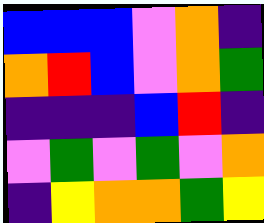[["blue", "blue", "blue", "violet", "orange", "indigo"], ["orange", "red", "blue", "violet", "orange", "green"], ["indigo", "indigo", "indigo", "blue", "red", "indigo"], ["violet", "green", "violet", "green", "violet", "orange"], ["indigo", "yellow", "orange", "orange", "green", "yellow"]]